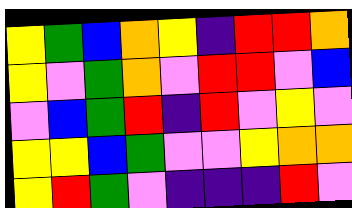[["yellow", "green", "blue", "orange", "yellow", "indigo", "red", "red", "orange"], ["yellow", "violet", "green", "orange", "violet", "red", "red", "violet", "blue"], ["violet", "blue", "green", "red", "indigo", "red", "violet", "yellow", "violet"], ["yellow", "yellow", "blue", "green", "violet", "violet", "yellow", "orange", "orange"], ["yellow", "red", "green", "violet", "indigo", "indigo", "indigo", "red", "violet"]]